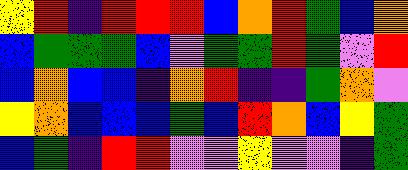[["yellow", "red", "indigo", "red", "red", "red", "blue", "orange", "red", "green", "blue", "orange"], ["blue", "green", "green", "green", "blue", "violet", "green", "green", "red", "green", "violet", "red"], ["blue", "orange", "blue", "blue", "indigo", "orange", "red", "indigo", "indigo", "green", "orange", "violet"], ["yellow", "orange", "blue", "blue", "blue", "green", "blue", "red", "orange", "blue", "yellow", "green"], ["blue", "green", "indigo", "red", "red", "violet", "violet", "yellow", "violet", "violet", "indigo", "green"]]